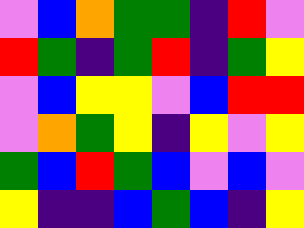[["violet", "blue", "orange", "green", "green", "indigo", "red", "violet"], ["red", "green", "indigo", "green", "red", "indigo", "green", "yellow"], ["violet", "blue", "yellow", "yellow", "violet", "blue", "red", "red"], ["violet", "orange", "green", "yellow", "indigo", "yellow", "violet", "yellow"], ["green", "blue", "red", "green", "blue", "violet", "blue", "violet"], ["yellow", "indigo", "indigo", "blue", "green", "blue", "indigo", "yellow"]]